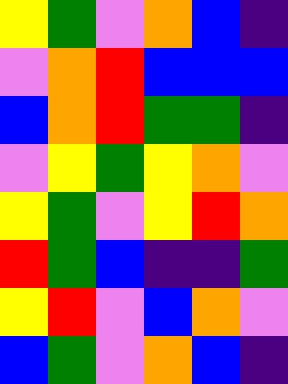[["yellow", "green", "violet", "orange", "blue", "indigo"], ["violet", "orange", "red", "blue", "blue", "blue"], ["blue", "orange", "red", "green", "green", "indigo"], ["violet", "yellow", "green", "yellow", "orange", "violet"], ["yellow", "green", "violet", "yellow", "red", "orange"], ["red", "green", "blue", "indigo", "indigo", "green"], ["yellow", "red", "violet", "blue", "orange", "violet"], ["blue", "green", "violet", "orange", "blue", "indigo"]]